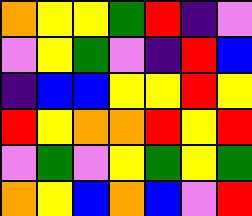[["orange", "yellow", "yellow", "green", "red", "indigo", "violet"], ["violet", "yellow", "green", "violet", "indigo", "red", "blue"], ["indigo", "blue", "blue", "yellow", "yellow", "red", "yellow"], ["red", "yellow", "orange", "orange", "red", "yellow", "red"], ["violet", "green", "violet", "yellow", "green", "yellow", "green"], ["orange", "yellow", "blue", "orange", "blue", "violet", "red"]]